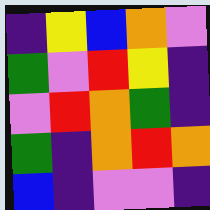[["indigo", "yellow", "blue", "orange", "violet"], ["green", "violet", "red", "yellow", "indigo"], ["violet", "red", "orange", "green", "indigo"], ["green", "indigo", "orange", "red", "orange"], ["blue", "indigo", "violet", "violet", "indigo"]]